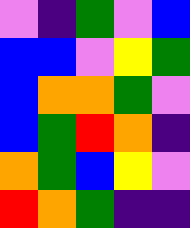[["violet", "indigo", "green", "violet", "blue"], ["blue", "blue", "violet", "yellow", "green"], ["blue", "orange", "orange", "green", "violet"], ["blue", "green", "red", "orange", "indigo"], ["orange", "green", "blue", "yellow", "violet"], ["red", "orange", "green", "indigo", "indigo"]]